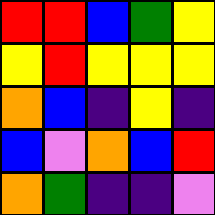[["red", "red", "blue", "green", "yellow"], ["yellow", "red", "yellow", "yellow", "yellow"], ["orange", "blue", "indigo", "yellow", "indigo"], ["blue", "violet", "orange", "blue", "red"], ["orange", "green", "indigo", "indigo", "violet"]]